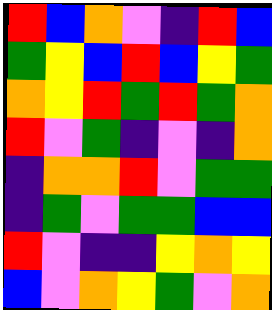[["red", "blue", "orange", "violet", "indigo", "red", "blue"], ["green", "yellow", "blue", "red", "blue", "yellow", "green"], ["orange", "yellow", "red", "green", "red", "green", "orange"], ["red", "violet", "green", "indigo", "violet", "indigo", "orange"], ["indigo", "orange", "orange", "red", "violet", "green", "green"], ["indigo", "green", "violet", "green", "green", "blue", "blue"], ["red", "violet", "indigo", "indigo", "yellow", "orange", "yellow"], ["blue", "violet", "orange", "yellow", "green", "violet", "orange"]]